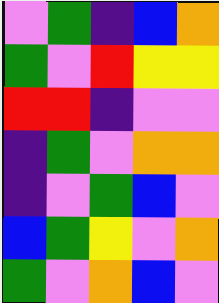[["violet", "green", "indigo", "blue", "orange"], ["green", "violet", "red", "yellow", "yellow"], ["red", "red", "indigo", "violet", "violet"], ["indigo", "green", "violet", "orange", "orange"], ["indigo", "violet", "green", "blue", "violet"], ["blue", "green", "yellow", "violet", "orange"], ["green", "violet", "orange", "blue", "violet"]]